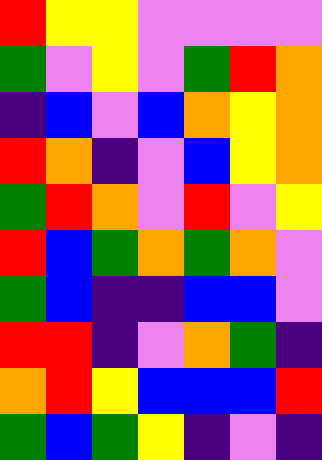[["red", "yellow", "yellow", "violet", "violet", "violet", "violet"], ["green", "violet", "yellow", "violet", "green", "red", "orange"], ["indigo", "blue", "violet", "blue", "orange", "yellow", "orange"], ["red", "orange", "indigo", "violet", "blue", "yellow", "orange"], ["green", "red", "orange", "violet", "red", "violet", "yellow"], ["red", "blue", "green", "orange", "green", "orange", "violet"], ["green", "blue", "indigo", "indigo", "blue", "blue", "violet"], ["red", "red", "indigo", "violet", "orange", "green", "indigo"], ["orange", "red", "yellow", "blue", "blue", "blue", "red"], ["green", "blue", "green", "yellow", "indigo", "violet", "indigo"]]